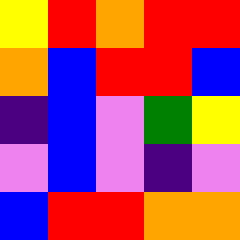[["yellow", "red", "orange", "red", "red"], ["orange", "blue", "red", "red", "blue"], ["indigo", "blue", "violet", "green", "yellow"], ["violet", "blue", "violet", "indigo", "violet"], ["blue", "red", "red", "orange", "orange"]]